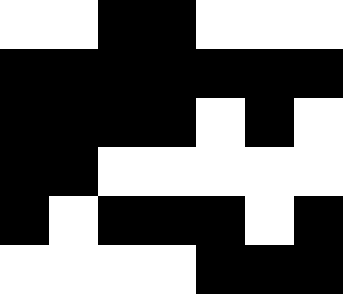[["white", "white", "black", "black", "white", "white", "white"], ["black", "black", "black", "black", "black", "black", "black"], ["black", "black", "black", "black", "white", "black", "white"], ["black", "black", "white", "white", "white", "white", "white"], ["black", "white", "black", "black", "black", "white", "black"], ["white", "white", "white", "white", "black", "black", "black"]]